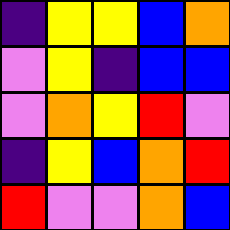[["indigo", "yellow", "yellow", "blue", "orange"], ["violet", "yellow", "indigo", "blue", "blue"], ["violet", "orange", "yellow", "red", "violet"], ["indigo", "yellow", "blue", "orange", "red"], ["red", "violet", "violet", "orange", "blue"]]